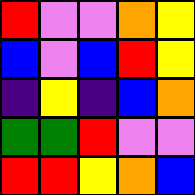[["red", "violet", "violet", "orange", "yellow"], ["blue", "violet", "blue", "red", "yellow"], ["indigo", "yellow", "indigo", "blue", "orange"], ["green", "green", "red", "violet", "violet"], ["red", "red", "yellow", "orange", "blue"]]